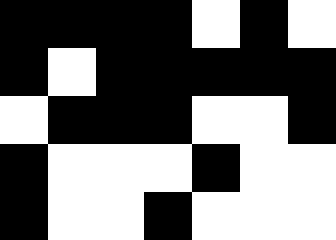[["black", "black", "black", "black", "white", "black", "white"], ["black", "white", "black", "black", "black", "black", "black"], ["white", "black", "black", "black", "white", "white", "black"], ["black", "white", "white", "white", "black", "white", "white"], ["black", "white", "white", "black", "white", "white", "white"]]